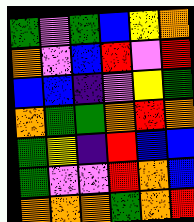[["green", "violet", "green", "blue", "yellow", "orange"], ["orange", "violet", "blue", "red", "violet", "red"], ["blue", "blue", "indigo", "violet", "yellow", "green"], ["orange", "green", "green", "orange", "red", "orange"], ["green", "yellow", "indigo", "red", "blue", "blue"], ["green", "violet", "violet", "red", "orange", "blue"], ["orange", "orange", "orange", "green", "orange", "red"]]